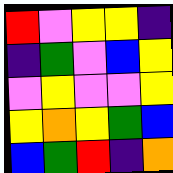[["red", "violet", "yellow", "yellow", "indigo"], ["indigo", "green", "violet", "blue", "yellow"], ["violet", "yellow", "violet", "violet", "yellow"], ["yellow", "orange", "yellow", "green", "blue"], ["blue", "green", "red", "indigo", "orange"]]